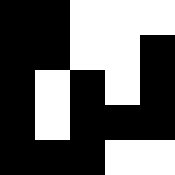[["black", "black", "white", "white", "white"], ["black", "black", "white", "white", "black"], ["black", "white", "black", "white", "black"], ["black", "white", "black", "black", "black"], ["black", "black", "black", "white", "white"]]